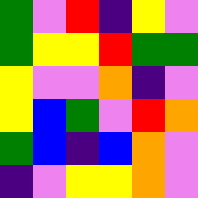[["green", "violet", "red", "indigo", "yellow", "violet"], ["green", "yellow", "yellow", "red", "green", "green"], ["yellow", "violet", "violet", "orange", "indigo", "violet"], ["yellow", "blue", "green", "violet", "red", "orange"], ["green", "blue", "indigo", "blue", "orange", "violet"], ["indigo", "violet", "yellow", "yellow", "orange", "violet"]]